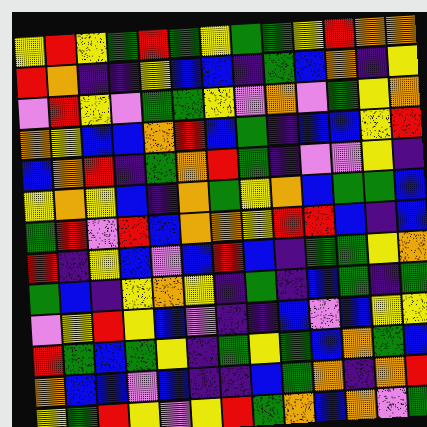[["yellow", "red", "yellow", "green", "red", "green", "yellow", "green", "green", "yellow", "red", "orange", "orange"], ["red", "orange", "indigo", "indigo", "yellow", "blue", "blue", "indigo", "green", "blue", "orange", "indigo", "yellow"], ["violet", "red", "yellow", "violet", "green", "green", "yellow", "violet", "orange", "violet", "green", "yellow", "orange"], ["orange", "yellow", "blue", "blue", "orange", "red", "blue", "green", "indigo", "blue", "blue", "yellow", "red"], ["blue", "orange", "red", "indigo", "green", "orange", "red", "green", "indigo", "violet", "violet", "yellow", "indigo"], ["yellow", "orange", "yellow", "blue", "indigo", "orange", "green", "yellow", "orange", "blue", "green", "green", "blue"], ["green", "red", "violet", "red", "blue", "orange", "orange", "yellow", "red", "red", "blue", "indigo", "blue"], ["red", "indigo", "yellow", "blue", "violet", "blue", "red", "blue", "indigo", "green", "green", "yellow", "orange"], ["green", "blue", "indigo", "yellow", "orange", "yellow", "indigo", "green", "indigo", "blue", "green", "indigo", "green"], ["violet", "yellow", "red", "yellow", "blue", "violet", "indigo", "indigo", "blue", "violet", "blue", "yellow", "yellow"], ["red", "green", "blue", "green", "yellow", "indigo", "green", "yellow", "green", "blue", "orange", "green", "blue"], ["orange", "blue", "blue", "violet", "blue", "indigo", "indigo", "blue", "green", "orange", "indigo", "orange", "red"], ["yellow", "green", "red", "yellow", "violet", "yellow", "red", "green", "orange", "blue", "orange", "violet", "green"]]